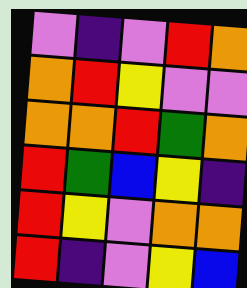[["violet", "indigo", "violet", "red", "orange"], ["orange", "red", "yellow", "violet", "violet"], ["orange", "orange", "red", "green", "orange"], ["red", "green", "blue", "yellow", "indigo"], ["red", "yellow", "violet", "orange", "orange"], ["red", "indigo", "violet", "yellow", "blue"]]